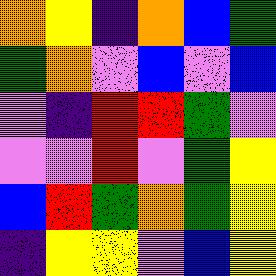[["orange", "yellow", "indigo", "orange", "blue", "green"], ["green", "orange", "violet", "blue", "violet", "blue"], ["violet", "indigo", "red", "red", "green", "violet"], ["violet", "violet", "red", "violet", "green", "yellow"], ["blue", "red", "green", "orange", "green", "yellow"], ["indigo", "yellow", "yellow", "violet", "blue", "yellow"]]